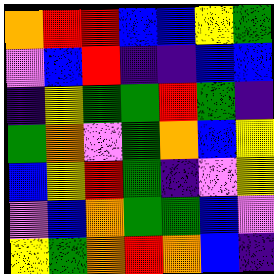[["orange", "red", "red", "blue", "blue", "yellow", "green"], ["violet", "blue", "red", "indigo", "indigo", "blue", "blue"], ["indigo", "yellow", "green", "green", "red", "green", "indigo"], ["green", "orange", "violet", "green", "orange", "blue", "yellow"], ["blue", "yellow", "red", "green", "indigo", "violet", "yellow"], ["violet", "blue", "orange", "green", "green", "blue", "violet"], ["yellow", "green", "orange", "red", "orange", "blue", "indigo"]]